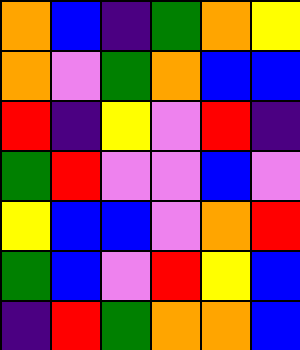[["orange", "blue", "indigo", "green", "orange", "yellow"], ["orange", "violet", "green", "orange", "blue", "blue"], ["red", "indigo", "yellow", "violet", "red", "indigo"], ["green", "red", "violet", "violet", "blue", "violet"], ["yellow", "blue", "blue", "violet", "orange", "red"], ["green", "blue", "violet", "red", "yellow", "blue"], ["indigo", "red", "green", "orange", "orange", "blue"]]